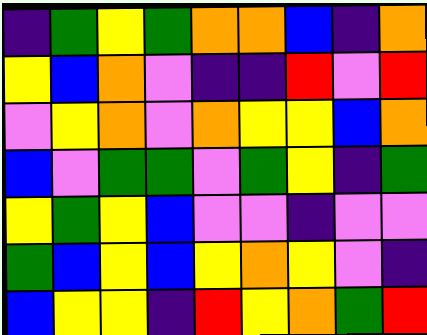[["indigo", "green", "yellow", "green", "orange", "orange", "blue", "indigo", "orange"], ["yellow", "blue", "orange", "violet", "indigo", "indigo", "red", "violet", "red"], ["violet", "yellow", "orange", "violet", "orange", "yellow", "yellow", "blue", "orange"], ["blue", "violet", "green", "green", "violet", "green", "yellow", "indigo", "green"], ["yellow", "green", "yellow", "blue", "violet", "violet", "indigo", "violet", "violet"], ["green", "blue", "yellow", "blue", "yellow", "orange", "yellow", "violet", "indigo"], ["blue", "yellow", "yellow", "indigo", "red", "yellow", "orange", "green", "red"]]